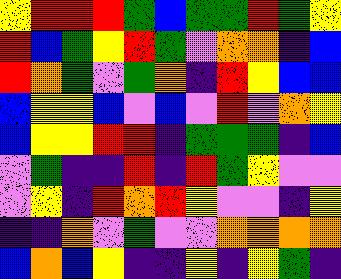[["yellow", "red", "red", "red", "green", "blue", "green", "green", "red", "green", "yellow"], ["red", "blue", "green", "yellow", "red", "green", "violet", "orange", "orange", "indigo", "blue"], ["red", "orange", "green", "violet", "green", "orange", "indigo", "red", "yellow", "blue", "blue"], ["blue", "yellow", "yellow", "blue", "violet", "blue", "violet", "red", "violet", "orange", "yellow"], ["blue", "yellow", "yellow", "red", "red", "indigo", "green", "green", "green", "indigo", "blue"], ["violet", "green", "indigo", "indigo", "red", "indigo", "red", "green", "yellow", "violet", "violet"], ["violet", "yellow", "indigo", "red", "orange", "red", "yellow", "violet", "violet", "indigo", "yellow"], ["indigo", "indigo", "orange", "violet", "green", "violet", "violet", "orange", "orange", "orange", "orange"], ["blue", "orange", "blue", "yellow", "indigo", "indigo", "yellow", "indigo", "yellow", "green", "indigo"]]